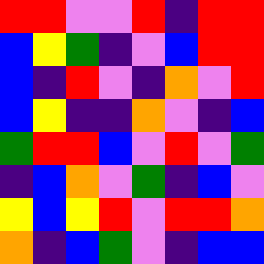[["red", "red", "violet", "violet", "red", "indigo", "red", "red"], ["blue", "yellow", "green", "indigo", "violet", "blue", "red", "red"], ["blue", "indigo", "red", "violet", "indigo", "orange", "violet", "red"], ["blue", "yellow", "indigo", "indigo", "orange", "violet", "indigo", "blue"], ["green", "red", "red", "blue", "violet", "red", "violet", "green"], ["indigo", "blue", "orange", "violet", "green", "indigo", "blue", "violet"], ["yellow", "blue", "yellow", "red", "violet", "red", "red", "orange"], ["orange", "indigo", "blue", "green", "violet", "indigo", "blue", "blue"]]